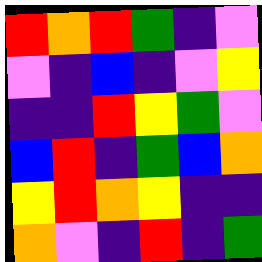[["red", "orange", "red", "green", "indigo", "violet"], ["violet", "indigo", "blue", "indigo", "violet", "yellow"], ["indigo", "indigo", "red", "yellow", "green", "violet"], ["blue", "red", "indigo", "green", "blue", "orange"], ["yellow", "red", "orange", "yellow", "indigo", "indigo"], ["orange", "violet", "indigo", "red", "indigo", "green"]]